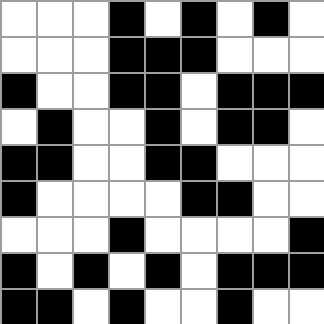[["white", "white", "white", "black", "white", "black", "white", "black", "white"], ["white", "white", "white", "black", "black", "black", "white", "white", "white"], ["black", "white", "white", "black", "black", "white", "black", "black", "black"], ["white", "black", "white", "white", "black", "white", "black", "black", "white"], ["black", "black", "white", "white", "black", "black", "white", "white", "white"], ["black", "white", "white", "white", "white", "black", "black", "white", "white"], ["white", "white", "white", "black", "white", "white", "white", "white", "black"], ["black", "white", "black", "white", "black", "white", "black", "black", "black"], ["black", "black", "white", "black", "white", "white", "black", "white", "white"]]